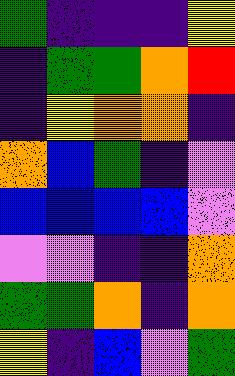[["green", "indigo", "indigo", "indigo", "yellow"], ["indigo", "green", "green", "orange", "red"], ["indigo", "yellow", "orange", "orange", "indigo"], ["orange", "blue", "green", "indigo", "violet"], ["blue", "blue", "blue", "blue", "violet"], ["violet", "violet", "indigo", "indigo", "orange"], ["green", "green", "orange", "indigo", "orange"], ["yellow", "indigo", "blue", "violet", "green"]]